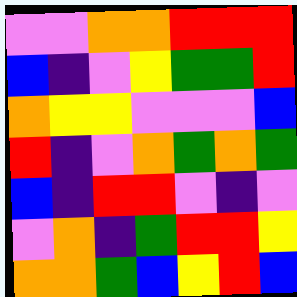[["violet", "violet", "orange", "orange", "red", "red", "red"], ["blue", "indigo", "violet", "yellow", "green", "green", "red"], ["orange", "yellow", "yellow", "violet", "violet", "violet", "blue"], ["red", "indigo", "violet", "orange", "green", "orange", "green"], ["blue", "indigo", "red", "red", "violet", "indigo", "violet"], ["violet", "orange", "indigo", "green", "red", "red", "yellow"], ["orange", "orange", "green", "blue", "yellow", "red", "blue"]]